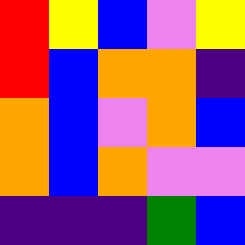[["red", "yellow", "blue", "violet", "yellow"], ["red", "blue", "orange", "orange", "indigo"], ["orange", "blue", "violet", "orange", "blue"], ["orange", "blue", "orange", "violet", "violet"], ["indigo", "indigo", "indigo", "green", "blue"]]